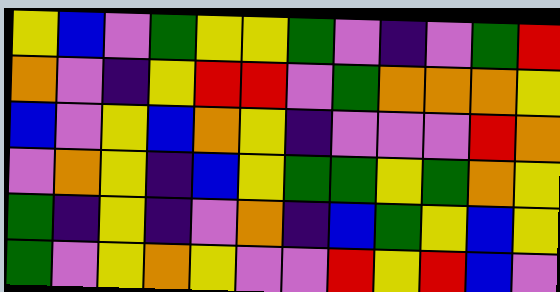[["yellow", "blue", "violet", "green", "yellow", "yellow", "green", "violet", "indigo", "violet", "green", "red"], ["orange", "violet", "indigo", "yellow", "red", "red", "violet", "green", "orange", "orange", "orange", "yellow"], ["blue", "violet", "yellow", "blue", "orange", "yellow", "indigo", "violet", "violet", "violet", "red", "orange"], ["violet", "orange", "yellow", "indigo", "blue", "yellow", "green", "green", "yellow", "green", "orange", "yellow"], ["green", "indigo", "yellow", "indigo", "violet", "orange", "indigo", "blue", "green", "yellow", "blue", "yellow"], ["green", "violet", "yellow", "orange", "yellow", "violet", "violet", "red", "yellow", "red", "blue", "violet"]]